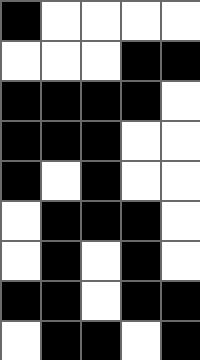[["black", "white", "white", "white", "white"], ["white", "white", "white", "black", "black"], ["black", "black", "black", "black", "white"], ["black", "black", "black", "white", "white"], ["black", "white", "black", "white", "white"], ["white", "black", "black", "black", "white"], ["white", "black", "white", "black", "white"], ["black", "black", "white", "black", "black"], ["white", "black", "black", "white", "black"]]